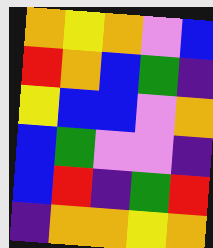[["orange", "yellow", "orange", "violet", "blue"], ["red", "orange", "blue", "green", "indigo"], ["yellow", "blue", "blue", "violet", "orange"], ["blue", "green", "violet", "violet", "indigo"], ["blue", "red", "indigo", "green", "red"], ["indigo", "orange", "orange", "yellow", "orange"]]